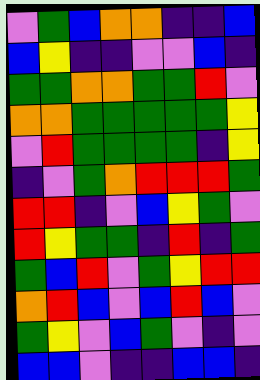[["violet", "green", "blue", "orange", "orange", "indigo", "indigo", "blue"], ["blue", "yellow", "indigo", "indigo", "violet", "violet", "blue", "indigo"], ["green", "green", "orange", "orange", "green", "green", "red", "violet"], ["orange", "orange", "green", "green", "green", "green", "green", "yellow"], ["violet", "red", "green", "green", "green", "green", "indigo", "yellow"], ["indigo", "violet", "green", "orange", "red", "red", "red", "green"], ["red", "red", "indigo", "violet", "blue", "yellow", "green", "violet"], ["red", "yellow", "green", "green", "indigo", "red", "indigo", "green"], ["green", "blue", "red", "violet", "green", "yellow", "red", "red"], ["orange", "red", "blue", "violet", "blue", "red", "blue", "violet"], ["green", "yellow", "violet", "blue", "green", "violet", "indigo", "violet"], ["blue", "blue", "violet", "indigo", "indigo", "blue", "blue", "indigo"]]